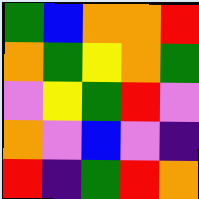[["green", "blue", "orange", "orange", "red"], ["orange", "green", "yellow", "orange", "green"], ["violet", "yellow", "green", "red", "violet"], ["orange", "violet", "blue", "violet", "indigo"], ["red", "indigo", "green", "red", "orange"]]